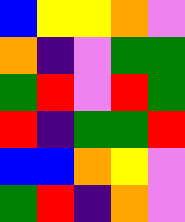[["blue", "yellow", "yellow", "orange", "violet"], ["orange", "indigo", "violet", "green", "green"], ["green", "red", "violet", "red", "green"], ["red", "indigo", "green", "green", "red"], ["blue", "blue", "orange", "yellow", "violet"], ["green", "red", "indigo", "orange", "violet"]]